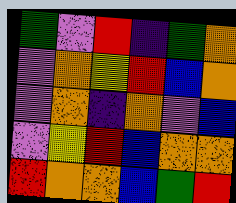[["green", "violet", "red", "indigo", "green", "orange"], ["violet", "orange", "yellow", "red", "blue", "orange"], ["violet", "orange", "indigo", "orange", "violet", "blue"], ["violet", "yellow", "red", "blue", "orange", "orange"], ["red", "orange", "orange", "blue", "green", "red"]]